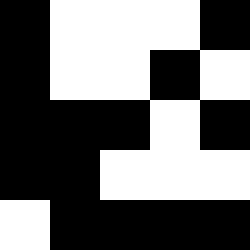[["black", "white", "white", "white", "black"], ["black", "white", "white", "black", "white"], ["black", "black", "black", "white", "black"], ["black", "black", "white", "white", "white"], ["white", "black", "black", "black", "black"]]